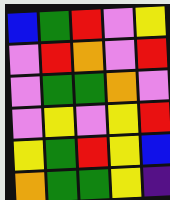[["blue", "green", "red", "violet", "yellow"], ["violet", "red", "orange", "violet", "red"], ["violet", "green", "green", "orange", "violet"], ["violet", "yellow", "violet", "yellow", "red"], ["yellow", "green", "red", "yellow", "blue"], ["orange", "green", "green", "yellow", "indigo"]]